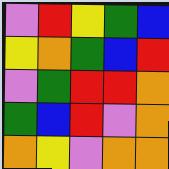[["violet", "red", "yellow", "green", "blue"], ["yellow", "orange", "green", "blue", "red"], ["violet", "green", "red", "red", "orange"], ["green", "blue", "red", "violet", "orange"], ["orange", "yellow", "violet", "orange", "orange"]]